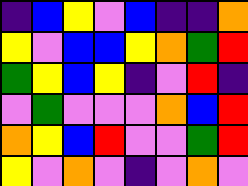[["indigo", "blue", "yellow", "violet", "blue", "indigo", "indigo", "orange"], ["yellow", "violet", "blue", "blue", "yellow", "orange", "green", "red"], ["green", "yellow", "blue", "yellow", "indigo", "violet", "red", "indigo"], ["violet", "green", "violet", "violet", "violet", "orange", "blue", "red"], ["orange", "yellow", "blue", "red", "violet", "violet", "green", "red"], ["yellow", "violet", "orange", "violet", "indigo", "violet", "orange", "violet"]]